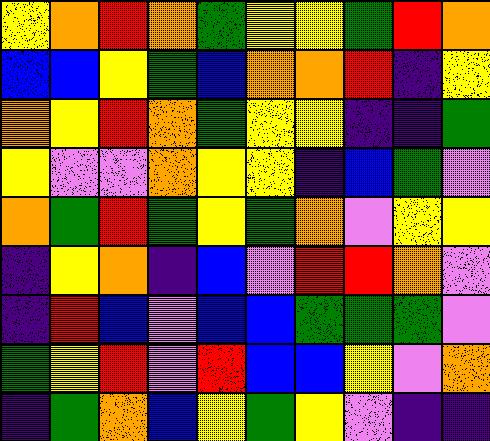[["yellow", "orange", "red", "orange", "green", "yellow", "yellow", "green", "red", "orange"], ["blue", "blue", "yellow", "green", "blue", "orange", "orange", "red", "indigo", "yellow"], ["orange", "yellow", "red", "orange", "green", "yellow", "yellow", "indigo", "indigo", "green"], ["yellow", "violet", "violet", "orange", "yellow", "yellow", "indigo", "blue", "green", "violet"], ["orange", "green", "red", "green", "yellow", "green", "orange", "violet", "yellow", "yellow"], ["indigo", "yellow", "orange", "indigo", "blue", "violet", "red", "red", "orange", "violet"], ["indigo", "red", "blue", "violet", "blue", "blue", "green", "green", "green", "violet"], ["green", "yellow", "red", "violet", "red", "blue", "blue", "yellow", "violet", "orange"], ["indigo", "green", "orange", "blue", "yellow", "green", "yellow", "violet", "indigo", "indigo"]]